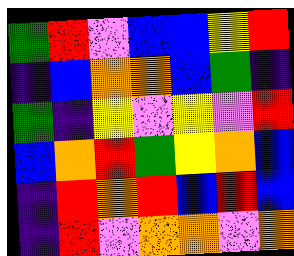[["green", "red", "violet", "blue", "blue", "yellow", "red"], ["indigo", "blue", "orange", "orange", "blue", "green", "indigo"], ["green", "indigo", "yellow", "violet", "yellow", "violet", "red"], ["blue", "orange", "red", "green", "yellow", "orange", "blue"], ["indigo", "red", "orange", "red", "blue", "red", "blue"], ["indigo", "red", "violet", "orange", "orange", "violet", "orange"]]